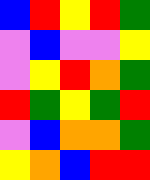[["blue", "red", "yellow", "red", "green"], ["violet", "blue", "violet", "violet", "yellow"], ["violet", "yellow", "red", "orange", "green"], ["red", "green", "yellow", "green", "red"], ["violet", "blue", "orange", "orange", "green"], ["yellow", "orange", "blue", "red", "red"]]